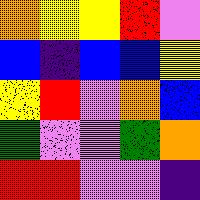[["orange", "yellow", "yellow", "red", "violet"], ["blue", "indigo", "blue", "blue", "yellow"], ["yellow", "red", "violet", "orange", "blue"], ["green", "violet", "violet", "green", "orange"], ["red", "red", "violet", "violet", "indigo"]]